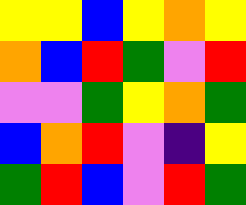[["yellow", "yellow", "blue", "yellow", "orange", "yellow"], ["orange", "blue", "red", "green", "violet", "red"], ["violet", "violet", "green", "yellow", "orange", "green"], ["blue", "orange", "red", "violet", "indigo", "yellow"], ["green", "red", "blue", "violet", "red", "green"]]